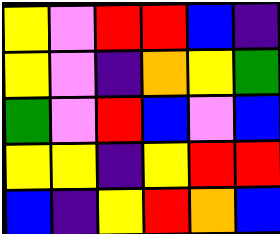[["yellow", "violet", "red", "red", "blue", "indigo"], ["yellow", "violet", "indigo", "orange", "yellow", "green"], ["green", "violet", "red", "blue", "violet", "blue"], ["yellow", "yellow", "indigo", "yellow", "red", "red"], ["blue", "indigo", "yellow", "red", "orange", "blue"]]